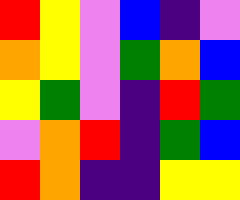[["red", "yellow", "violet", "blue", "indigo", "violet"], ["orange", "yellow", "violet", "green", "orange", "blue"], ["yellow", "green", "violet", "indigo", "red", "green"], ["violet", "orange", "red", "indigo", "green", "blue"], ["red", "orange", "indigo", "indigo", "yellow", "yellow"]]